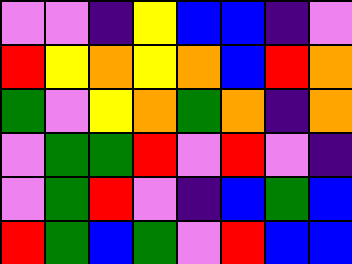[["violet", "violet", "indigo", "yellow", "blue", "blue", "indigo", "violet"], ["red", "yellow", "orange", "yellow", "orange", "blue", "red", "orange"], ["green", "violet", "yellow", "orange", "green", "orange", "indigo", "orange"], ["violet", "green", "green", "red", "violet", "red", "violet", "indigo"], ["violet", "green", "red", "violet", "indigo", "blue", "green", "blue"], ["red", "green", "blue", "green", "violet", "red", "blue", "blue"]]